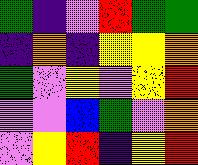[["green", "indigo", "violet", "red", "green", "green"], ["indigo", "orange", "indigo", "yellow", "yellow", "orange"], ["green", "violet", "yellow", "violet", "yellow", "red"], ["violet", "violet", "blue", "green", "violet", "orange"], ["violet", "yellow", "red", "indigo", "yellow", "red"]]